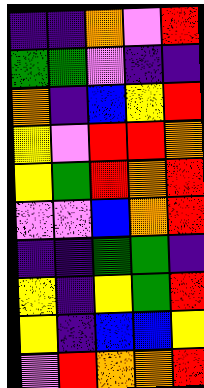[["indigo", "indigo", "orange", "violet", "red"], ["green", "green", "violet", "indigo", "indigo"], ["orange", "indigo", "blue", "yellow", "red"], ["yellow", "violet", "red", "red", "orange"], ["yellow", "green", "red", "orange", "red"], ["violet", "violet", "blue", "orange", "red"], ["indigo", "indigo", "green", "green", "indigo"], ["yellow", "indigo", "yellow", "green", "red"], ["yellow", "indigo", "blue", "blue", "yellow"], ["violet", "red", "orange", "orange", "red"]]